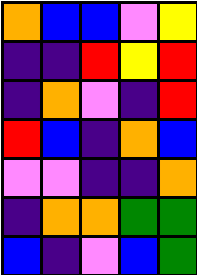[["orange", "blue", "blue", "violet", "yellow"], ["indigo", "indigo", "red", "yellow", "red"], ["indigo", "orange", "violet", "indigo", "red"], ["red", "blue", "indigo", "orange", "blue"], ["violet", "violet", "indigo", "indigo", "orange"], ["indigo", "orange", "orange", "green", "green"], ["blue", "indigo", "violet", "blue", "green"]]